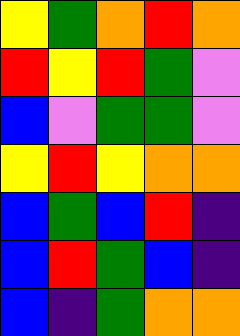[["yellow", "green", "orange", "red", "orange"], ["red", "yellow", "red", "green", "violet"], ["blue", "violet", "green", "green", "violet"], ["yellow", "red", "yellow", "orange", "orange"], ["blue", "green", "blue", "red", "indigo"], ["blue", "red", "green", "blue", "indigo"], ["blue", "indigo", "green", "orange", "orange"]]